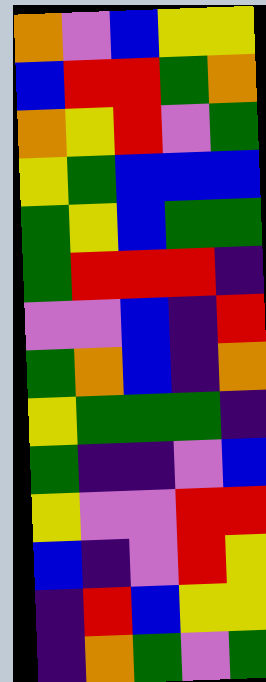[["orange", "violet", "blue", "yellow", "yellow"], ["blue", "red", "red", "green", "orange"], ["orange", "yellow", "red", "violet", "green"], ["yellow", "green", "blue", "blue", "blue"], ["green", "yellow", "blue", "green", "green"], ["green", "red", "red", "red", "indigo"], ["violet", "violet", "blue", "indigo", "red"], ["green", "orange", "blue", "indigo", "orange"], ["yellow", "green", "green", "green", "indigo"], ["green", "indigo", "indigo", "violet", "blue"], ["yellow", "violet", "violet", "red", "red"], ["blue", "indigo", "violet", "red", "yellow"], ["indigo", "red", "blue", "yellow", "yellow"], ["indigo", "orange", "green", "violet", "green"]]